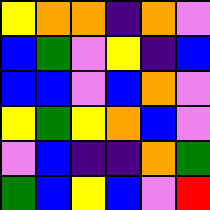[["yellow", "orange", "orange", "indigo", "orange", "violet"], ["blue", "green", "violet", "yellow", "indigo", "blue"], ["blue", "blue", "violet", "blue", "orange", "violet"], ["yellow", "green", "yellow", "orange", "blue", "violet"], ["violet", "blue", "indigo", "indigo", "orange", "green"], ["green", "blue", "yellow", "blue", "violet", "red"]]